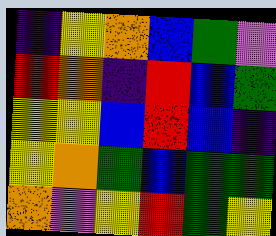[["indigo", "yellow", "orange", "blue", "green", "violet"], ["red", "orange", "indigo", "red", "blue", "green"], ["yellow", "yellow", "blue", "red", "blue", "indigo"], ["yellow", "orange", "green", "blue", "green", "green"], ["orange", "violet", "yellow", "red", "green", "yellow"]]